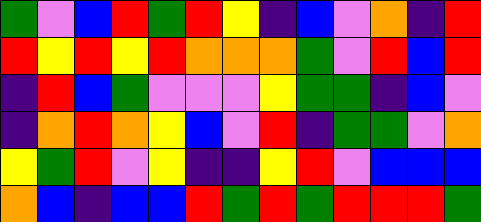[["green", "violet", "blue", "red", "green", "red", "yellow", "indigo", "blue", "violet", "orange", "indigo", "red"], ["red", "yellow", "red", "yellow", "red", "orange", "orange", "orange", "green", "violet", "red", "blue", "red"], ["indigo", "red", "blue", "green", "violet", "violet", "violet", "yellow", "green", "green", "indigo", "blue", "violet"], ["indigo", "orange", "red", "orange", "yellow", "blue", "violet", "red", "indigo", "green", "green", "violet", "orange"], ["yellow", "green", "red", "violet", "yellow", "indigo", "indigo", "yellow", "red", "violet", "blue", "blue", "blue"], ["orange", "blue", "indigo", "blue", "blue", "red", "green", "red", "green", "red", "red", "red", "green"]]